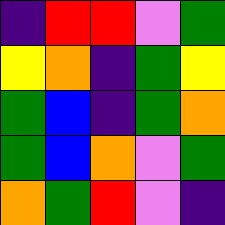[["indigo", "red", "red", "violet", "green"], ["yellow", "orange", "indigo", "green", "yellow"], ["green", "blue", "indigo", "green", "orange"], ["green", "blue", "orange", "violet", "green"], ["orange", "green", "red", "violet", "indigo"]]